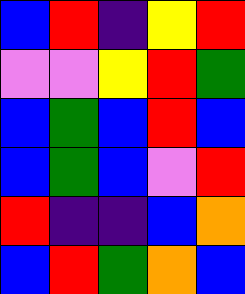[["blue", "red", "indigo", "yellow", "red"], ["violet", "violet", "yellow", "red", "green"], ["blue", "green", "blue", "red", "blue"], ["blue", "green", "blue", "violet", "red"], ["red", "indigo", "indigo", "blue", "orange"], ["blue", "red", "green", "orange", "blue"]]